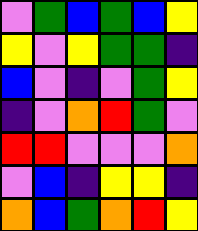[["violet", "green", "blue", "green", "blue", "yellow"], ["yellow", "violet", "yellow", "green", "green", "indigo"], ["blue", "violet", "indigo", "violet", "green", "yellow"], ["indigo", "violet", "orange", "red", "green", "violet"], ["red", "red", "violet", "violet", "violet", "orange"], ["violet", "blue", "indigo", "yellow", "yellow", "indigo"], ["orange", "blue", "green", "orange", "red", "yellow"]]